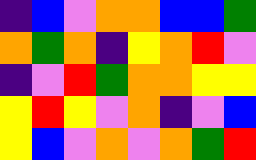[["indigo", "blue", "violet", "orange", "orange", "blue", "blue", "green"], ["orange", "green", "orange", "indigo", "yellow", "orange", "red", "violet"], ["indigo", "violet", "red", "green", "orange", "orange", "yellow", "yellow"], ["yellow", "red", "yellow", "violet", "orange", "indigo", "violet", "blue"], ["yellow", "blue", "violet", "orange", "violet", "orange", "green", "red"]]